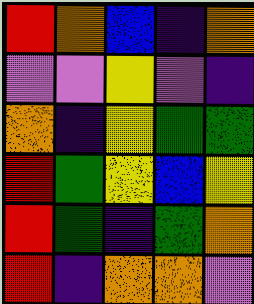[["red", "orange", "blue", "indigo", "orange"], ["violet", "violet", "yellow", "violet", "indigo"], ["orange", "indigo", "yellow", "green", "green"], ["red", "green", "yellow", "blue", "yellow"], ["red", "green", "indigo", "green", "orange"], ["red", "indigo", "orange", "orange", "violet"]]